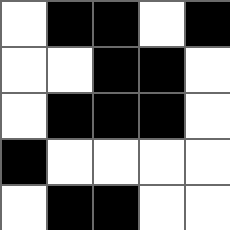[["white", "black", "black", "white", "black"], ["white", "white", "black", "black", "white"], ["white", "black", "black", "black", "white"], ["black", "white", "white", "white", "white"], ["white", "black", "black", "white", "white"]]